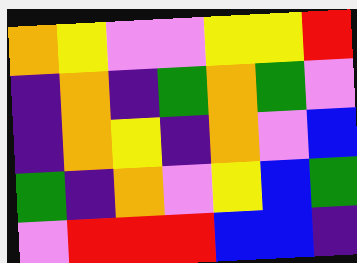[["orange", "yellow", "violet", "violet", "yellow", "yellow", "red"], ["indigo", "orange", "indigo", "green", "orange", "green", "violet"], ["indigo", "orange", "yellow", "indigo", "orange", "violet", "blue"], ["green", "indigo", "orange", "violet", "yellow", "blue", "green"], ["violet", "red", "red", "red", "blue", "blue", "indigo"]]